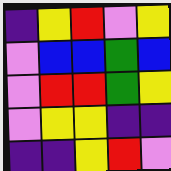[["indigo", "yellow", "red", "violet", "yellow"], ["violet", "blue", "blue", "green", "blue"], ["violet", "red", "red", "green", "yellow"], ["violet", "yellow", "yellow", "indigo", "indigo"], ["indigo", "indigo", "yellow", "red", "violet"]]